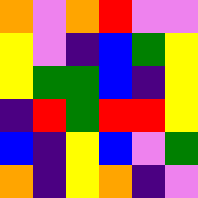[["orange", "violet", "orange", "red", "violet", "violet"], ["yellow", "violet", "indigo", "blue", "green", "yellow"], ["yellow", "green", "green", "blue", "indigo", "yellow"], ["indigo", "red", "green", "red", "red", "yellow"], ["blue", "indigo", "yellow", "blue", "violet", "green"], ["orange", "indigo", "yellow", "orange", "indigo", "violet"]]